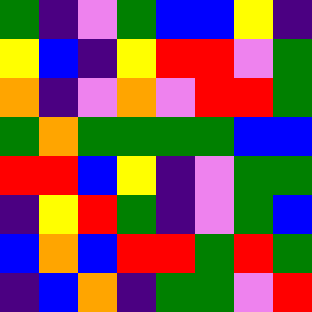[["green", "indigo", "violet", "green", "blue", "blue", "yellow", "indigo"], ["yellow", "blue", "indigo", "yellow", "red", "red", "violet", "green"], ["orange", "indigo", "violet", "orange", "violet", "red", "red", "green"], ["green", "orange", "green", "green", "green", "green", "blue", "blue"], ["red", "red", "blue", "yellow", "indigo", "violet", "green", "green"], ["indigo", "yellow", "red", "green", "indigo", "violet", "green", "blue"], ["blue", "orange", "blue", "red", "red", "green", "red", "green"], ["indigo", "blue", "orange", "indigo", "green", "green", "violet", "red"]]